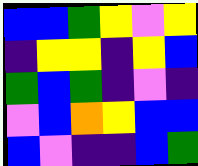[["blue", "blue", "green", "yellow", "violet", "yellow"], ["indigo", "yellow", "yellow", "indigo", "yellow", "blue"], ["green", "blue", "green", "indigo", "violet", "indigo"], ["violet", "blue", "orange", "yellow", "blue", "blue"], ["blue", "violet", "indigo", "indigo", "blue", "green"]]